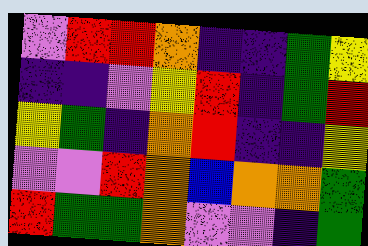[["violet", "red", "red", "orange", "indigo", "indigo", "green", "yellow"], ["indigo", "indigo", "violet", "yellow", "red", "indigo", "green", "red"], ["yellow", "green", "indigo", "orange", "red", "indigo", "indigo", "yellow"], ["violet", "violet", "red", "orange", "blue", "orange", "orange", "green"], ["red", "green", "green", "orange", "violet", "violet", "indigo", "green"]]